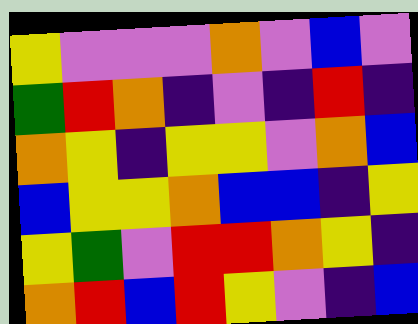[["yellow", "violet", "violet", "violet", "orange", "violet", "blue", "violet"], ["green", "red", "orange", "indigo", "violet", "indigo", "red", "indigo"], ["orange", "yellow", "indigo", "yellow", "yellow", "violet", "orange", "blue"], ["blue", "yellow", "yellow", "orange", "blue", "blue", "indigo", "yellow"], ["yellow", "green", "violet", "red", "red", "orange", "yellow", "indigo"], ["orange", "red", "blue", "red", "yellow", "violet", "indigo", "blue"]]